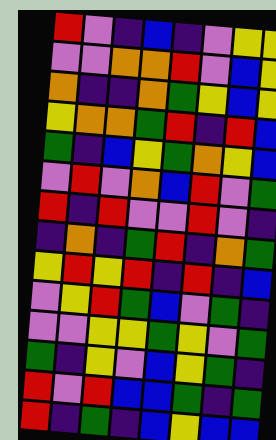[["red", "violet", "indigo", "blue", "indigo", "violet", "yellow", "yellow"], ["violet", "violet", "orange", "orange", "red", "violet", "blue", "yellow"], ["orange", "indigo", "indigo", "orange", "green", "yellow", "blue", "yellow"], ["yellow", "orange", "orange", "green", "red", "indigo", "red", "blue"], ["green", "indigo", "blue", "yellow", "green", "orange", "yellow", "blue"], ["violet", "red", "violet", "orange", "blue", "red", "violet", "green"], ["red", "indigo", "red", "violet", "violet", "red", "violet", "indigo"], ["indigo", "orange", "indigo", "green", "red", "indigo", "orange", "green"], ["yellow", "red", "yellow", "red", "indigo", "red", "indigo", "blue"], ["violet", "yellow", "red", "green", "blue", "violet", "green", "indigo"], ["violet", "violet", "yellow", "yellow", "green", "yellow", "violet", "green"], ["green", "indigo", "yellow", "violet", "blue", "yellow", "green", "indigo"], ["red", "violet", "red", "blue", "blue", "green", "indigo", "green"], ["red", "indigo", "green", "indigo", "blue", "yellow", "blue", "blue"]]